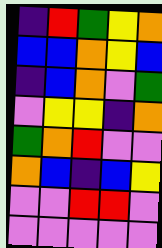[["indigo", "red", "green", "yellow", "orange"], ["blue", "blue", "orange", "yellow", "blue"], ["indigo", "blue", "orange", "violet", "green"], ["violet", "yellow", "yellow", "indigo", "orange"], ["green", "orange", "red", "violet", "violet"], ["orange", "blue", "indigo", "blue", "yellow"], ["violet", "violet", "red", "red", "violet"], ["violet", "violet", "violet", "violet", "violet"]]